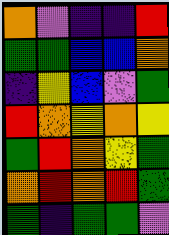[["orange", "violet", "indigo", "indigo", "red"], ["green", "green", "blue", "blue", "orange"], ["indigo", "yellow", "blue", "violet", "green"], ["red", "orange", "yellow", "orange", "yellow"], ["green", "red", "orange", "yellow", "green"], ["orange", "red", "orange", "red", "green"], ["green", "indigo", "green", "green", "violet"]]